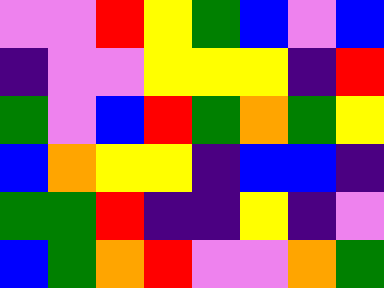[["violet", "violet", "red", "yellow", "green", "blue", "violet", "blue"], ["indigo", "violet", "violet", "yellow", "yellow", "yellow", "indigo", "red"], ["green", "violet", "blue", "red", "green", "orange", "green", "yellow"], ["blue", "orange", "yellow", "yellow", "indigo", "blue", "blue", "indigo"], ["green", "green", "red", "indigo", "indigo", "yellow", "indigo", "violet"], ["blue", "green", "orange", "red", "violet", "violet", "orange", "green"]]